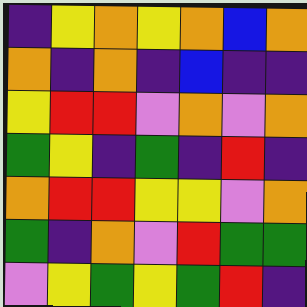[["indigo", "yellow", "orange", "yellow", "orange", "blue", "orange"], ["orange", "indigo", "orange", "indigo", "blue", "indigo", "indigo"], ["yellow", "red", "red", "violet", "orange", "violet", "orange"], ["green", "yellow", "indigo", "green", "indigo", "red", "indigo"], ["orange", "red", "red", "yellow", "yellow", "violet", "orange"], ["green", "indigo", "orange", "violet", "red", "green", "green"], ["violet", "yellow", "green", "yellow", "green", "red", "indigo"]]